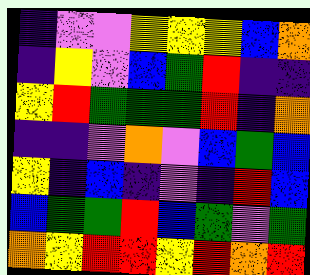[["indigo", "violet", "violet", "yellow", "yellow", "yellow", "blue", "orange"], ["indigo", "yellow", "violet", "blue", "green", "red", "indigo", "indigo"], ["yellow", "red", "green", "green", "green", "red", "indigo", "orange"], ["indigo", "indigo", "violet", "orange", "violet", "blue", "green", "blue"], ["yellow", "indigo", "blue", "indigo", "violet", "indigo", "red", "blue"], ["blue", "green", "green", "red", "blue", "green", "violet", "green"], ["orange", "yellow", "red", "red", "yellow", "red", "orange", "red"]]